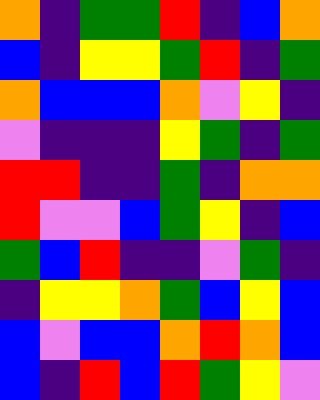[["orange", "indigo", "green", "green", "red", "indigo", "blue", "orange"], ["blue", "indigo", "yellow", "yellow", "green", "red", "indigo", "green"], ["orange", "blue", "blue", "blue", "orange", "violet", "yellow", "indigo"], ["violet", "indigo", "indigo", "indigo", "yellow", "green", "indigo", "green"], ["red", "red", "indigo", "indigo", "green", "indigo", "orange", "orange"], ["red", "violet", "violet", "blue", "green", "yellow", "indigo", "blue"], ["green", "blue", "red", "indigo", "indigo", "violet", "green", "indigo"], ["indigo", "yellow", "yellow", "orange", "green", "blue", "yellow", "blue"], ["blue", "violet", "blue", "blue", "orange", "red", "orange", "blue"], ["blue", "indigo", "red", "blue", "red", "green", "yellow", "violet"]]